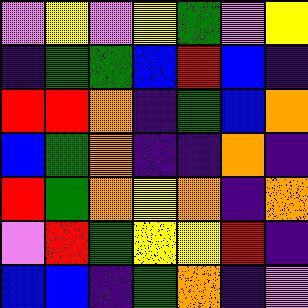[["violet", "yellow", "violet", "yellow", "green", "violet", "yellow"], ["indigo", "green", "green", "blue", "red", "blue", "indigo"], ["red", "red", "orange", "indigo", "green", "blue", "orange"], ["blue", "green", "orange", "indigo", "indigo", "orange", "indigo"], ["red", "green", "orange", "yellow", "orange", "indigo", "orange"], ["violet", "red", "green", "yellow", "yellow", "red", "indigo"], ["blue", "blue", "indigo", "green", "orange", "indigo", "violet"]]